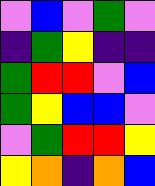[["violet", "blue", "violet", "green", "violet"], ["indigo", "green", "yellow", "indigo", "indigo"], ["green", "red", "red", "violet", "blue"], ["green", "yellow", "blue", "blue", "violet"], ["violet", "green", "red", "red", "yellow"], ["yellow", "orange", "indigo", "orange", "blue"]]